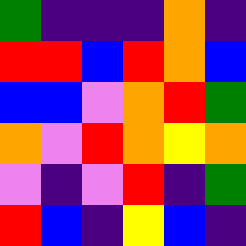[["green", "indigo", "indigo", "indigo", "orange", "indigo"], ["red", "red", "blue", "red", "orange", "blue"], ["blue", "blue", "violet", "orange", "red", "green"], ["orange", "violet", "red", "orange", "yellow", "orange"], ["violet", "indigo", "violet", "red", "indigo", "green"], ["red", "blue", "indigo", "yellow", "blue", "indigo"]]